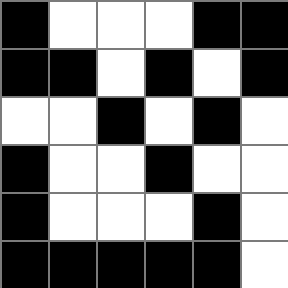[["black", "white", "white", "white", "black", "black"], ["black", "black", "white", "black", "white", "black"], ["white", "white", "black", "white", "black", "white"], ["black", "white", "white", "black", "white", "white"], ["black", "white", "white", "white", "black", "white"], ["black", "black", "black", "black", "black", "white"]]